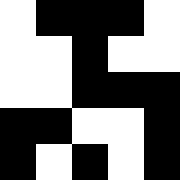[["white", "black", "black", "black", "white"], ["white", "white", "black", "white", "white"], ["white", "white", "black", "black", "black"], ["black", "black", "white", "white", "black"], ["black", "white", "black", "white", "black"]]